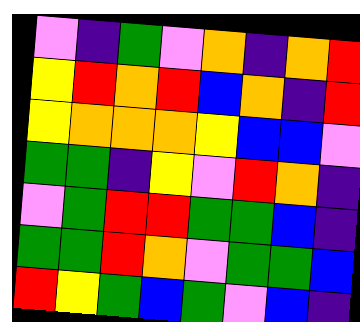[["violet", "indigo", "green", "violet", "orange", "indigo", "orange", "red"], ["yellow", "red", "orange", "red", "blue", "orange", "indigo", "red"], ["yellow", "orange", "orange", "orange", "yellow", "blue", "blue", "violet"], ["green", "green", "indigo", "yellow", "violet", "red", "orange", "indigo"], ["violet", "green", "red", "red", "green", "green", "blue", "indigo"], ["green", "green", "red", "orange", "violet", "green", "green", "blue"], ["red", "yellow", "green", "blue", "green", "violet", "blue", "indigo"]]